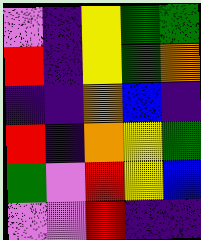[["violet", "indigo", "yellow", "green", "green"], ["red", "indigo", "yellow", "green", "orange"], ["indigo", "indigo", "orange", "blue", "indigo"], ["red", "indigo", "orange", "yellow", "green"], ["green", "violet", "red", "yellow", "blue"], ["violet", "violet", "red", "indigo", "indigo"]]